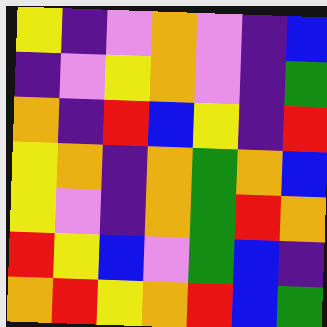[["yellow", "indigo", "violet", "orange", "violet", "indigo", "blue"], ["indigo", "violet", "yellow", "orange", "violet", "indigo", "green"], ["orange", "indigo", "red", "blue", "yellow", "indigo", "red"], ["yellow", "orange", "indigo", "orange", "green", "orange", "blue"], ["yellow", "violet", "indigo", "orange", "green", "red", "orange"], ["red", "yellow", "blue", "violet", "green", "blue", "indigo"], ["orange", "red", "yellow", "orange", "red", "blue", "green"]]